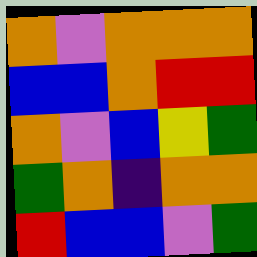[["orange", "violet", "orange", "orange", "orange"], ["blue", "blue", "orange", "red", "red"], ["orange", "violet", "blue", "yellow", "green"], ["green", "orange", "indigo", "orange", "orange"], ["red", "blue", "blue", "violet", "green"]]